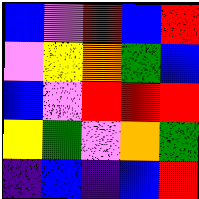[["blue", "violet", "red", "blue", "red"], ["violet", "yellow", "orange", "green", "blue"], ["blue", "violet", "red", "red", "red"], ["yellow", "green", "violet", "orange", "green"], ["indigo", "blue", "indigo", "blue", "red"]]